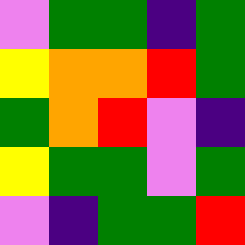[["violet", "green", "green", "indigo", "green"], ["yellow", "orange", "orange", "red", "green"], ["green", "orange", "red", "violet", "indigo"], ["yellow", "green", "green", "violet", "green"], ["violet", "indigo", "green", "green", "red"]]